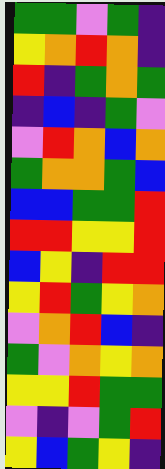[["green", "green", "violet", "green", "indigo"], ["yellow", "orange", "red", "orange", "indigo"], ["red", "indigo", "green", "orange", "green"], ["indigo", "blue", "indigo", "green", "violet"], ["violet", "red", "orange", "blue", "orange"], ["green", "orange", "orange", "green", "blue"], ["blue", "blue", "green", "green", "red"], ["red", "red", "yellow", "yellow", "red"], ["blue", "yellow", "indigo", "red", "red"], ["yellow", "red", "green", "yellow", "orange"], ["violet", "orange", "red", "blue", "indigo"], ["green", "violet", "orange", "yellow", "orange"], ["yellow", "yellow", "red", "green", "green"], ["violet", "indigo", "violet", "green", "red"], ["yellow", "blue", "green", "yellow", "indigo"]]